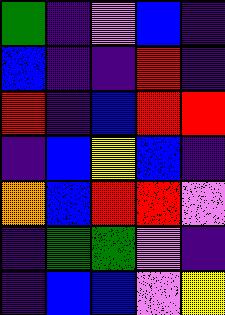[["green", "indigo", "violet", "blue", "indigo"], ["blue", "indigo", "indigo", "red", "indigo"], ["red", "indigo", "blue", "red", "red"], ["indigo", "blue", "yellow", "blue", "indigo"], ["orange", "blue", "red", "red", "violet"], ["indigo", "green", "green", "violet", "indigo"], ["indigo", "blue", "blue", "violet", "yellow"]]